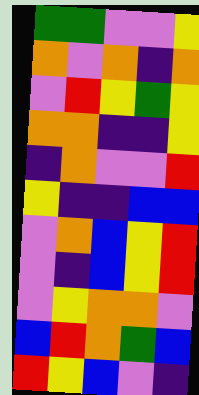[["green", "green", "violet", "violet", "yellow"], ["orange", "violet", "orange", "indigo", "orange"], ["violet", "red", "yellow", "green", "yellow"], ["orange", "orange", "indigo", "indigo", "yellow"], ["indigo", "orange", "violet", "violet", "red"], ["yellow", "indigo", "indigo", "blue", "blue"], ["violet", "orange", "blue", "yellow", "red"], ["violet", "indigo", "blue", "yellow", "red"], ["violet", "yellow", "orange", "orange", "violet"], ["blue", "red", "orange", "green", "blue"], ["red", "yellow", "blue", "violet", "indigo"]]